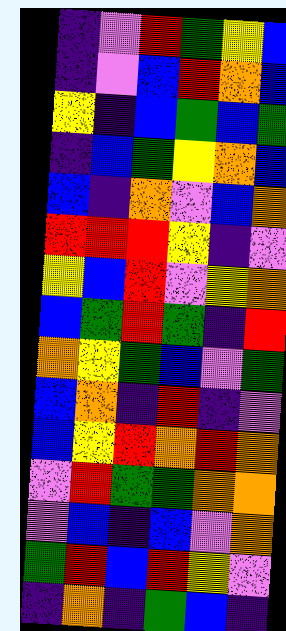[["indigo", "violet", "red", "green", "yellow", "blue"], ["indigo", "violet", "blue", "red", "orange", "blue"], ["yellow", "indigo", "blue", "green", "blue", "green"], ["indigo", "blue", "green", "yellow", "orange", "blue"], ["blue", "indigo", "orange", "violet", "blue", "orange"], ["red", "red", "red", "yellow", "indigo", "violet"], ["yellow", "blue", "red", "violet", "yellow", "orange"], ["blue", "green", "red", "green", "indigo", "red"], ["orange", "yellow", "green", "blue", "violet", "green"], ["blue", "orange", "indigo", "red", "indigo", "violet"], ["blue", "yellow", "red", "orange", "red", "orange"], ["violet", "red", "green", "green", "orange", "orange"], ["violet", "blue", "indigo", "blue", "violet", "orange"], ["green", "red", "blue", "red", "yellow", "violet"], ["indigo", "orange", "indigo", "green", "blue", "indigo"]]